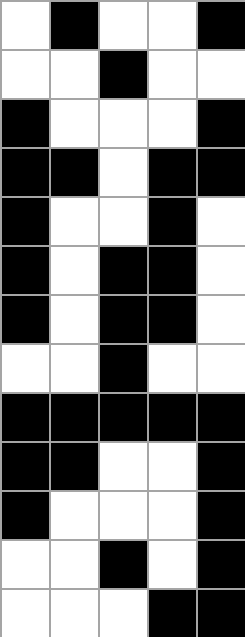[["white", "black", "white", "white", "black"], ["white", "white", "black", "white", "white"], ["black", "white", "white", "white", "black"], ["black", "black", "white", "black", "black"], ["black", "white", "white", "black", "white"], ["black", "white", "black", "black", "white"], ["black", "white", "black", "black", "white"], ["white", "white", "black", "white", "white"], ["black", "black", "black", "black", "black"], ["black", "black", "white", "white", "black"], ["black", "white", "white", "white", "black"], ["white", "white", "black", "white", "black"], ["white", "white", "white", "black", "black"]]